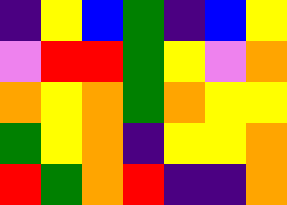[["indigo", "yellow", "blue", "green", "indigo", "blue", "yellow"], ["violet", "red", "red", "green", "yellow", "violet", "orange"], ["orange", "yellow", "orange", "green", "orange", "yellow", "yellow"], ["green", "yellow", "orange", "indigo", "yellow", "yellow", "orange"], ["red", "green", "orange", "red", "indigo", "indigo", "orange"]]